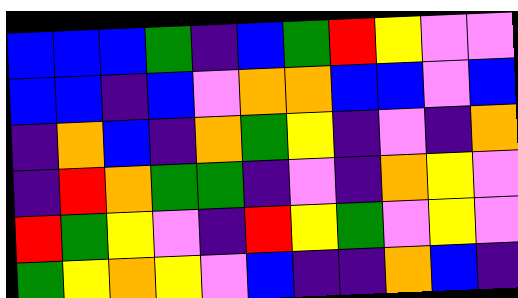[["blue", "blue", "blue", "green", "indigo", "blue", "green", "red", "yellow", "violet", "violet"], ["blue", "blue", "indigo", "blue", "violet", "orange", "orange", "blue", "blue", "violet", "blue"], ["indigo", "orange", "blue", "indigo", "orange", "green", "yellow", "indigo", "violet", "indigo", "orange"], ["indigo", "red", "orange", "green", "green", "indigo", "violet", "indigo", "orange", "yellow", "violet"], ["red", "green", "yellow", "violet", "indigo", "red", "yellow", "green", "violet", "yellow", "violet"], ["green", "yellow", "orange", "yellow", "violet", "blue", "indigo", "indigo", "orange", "blue", "indigo"]]